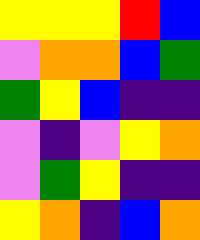[["yellow", "yellow", "yellow", "red", "blue"], ["violet", "orange", "orange", "blue", "green"], ["green", "yellow", "blue", "indigo", "indigo"], ["violet", "indigo", "violet", "yellow", "orange"], ["violet", "green", "yellow", "indigo", "indigo"], ["yellow", "orange", "indigo", "blue", "orange"]]